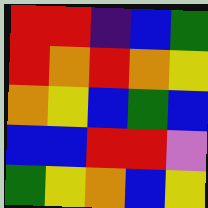[["red", "red", "indigo", "blue", "green"], ["red", "orange", "red", "orange", "yellow"], ["orange", "yellow", "blue", "green", "blue"], ["blue", "blue", "red", "red", "violet"], ["green", "yellow", "orange", "blue", "yellow"]]